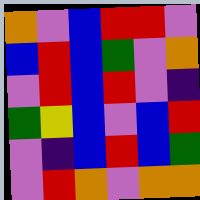[["orange", "violet", "blue", "red", "red", "violet"], ["blue", "red", "blue", "green", "violet", "orange"], ["violet", "red", "blue", "red", "violet", "indigo"], ["green", "yellow", "blue", "violet", "blue", "red"], ["violet", "indigo", "blue", "red", "blue", "green"], ["violet", "red", "orange", "violet", "orange", "orange"]]